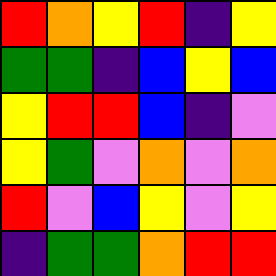[["red", "orange", "yellow", "red", "indigo", "yellow"], ["green", "green", "indigo", "blue", "yellow", "blue"], ["yellow", "red", "red", "blue", "indigo", "violet"], ["yellow", "green", "violet", "orange", "violet", "orange"], ["red", "violet", "blue", "yellow", "violet", "yellow"], ["indigo", "green", "green", "orange", "red", "red"]]